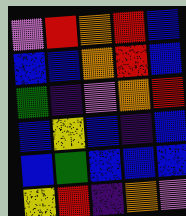[["violet", "red", "orange", "red", "blue"], ["blue", "blue", "orange", "red", "blue"], ["green", "indigo", "violet", "orange", "red"], ["blue", "yellow", "blue", "indigo", "blue"], ["blue", "green", "blue", "blue", "blue"], ["yellow", "red", "indigo", "orange", "violet"]]